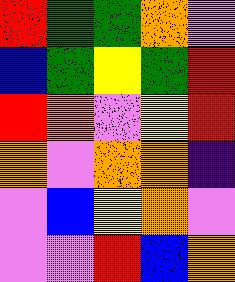[["red", "green", "green", "orange", "violet"], ["blue", "green", "yellow", "green", "red"], ["red", "orange", "violet", "yellow", "red"], ["orange", "violet", "orange", "orange", "indigo"], ["violet", "blue", "yellow", "orange", "violet"], ["violet", "violet", "red", "blue", "orange"]]